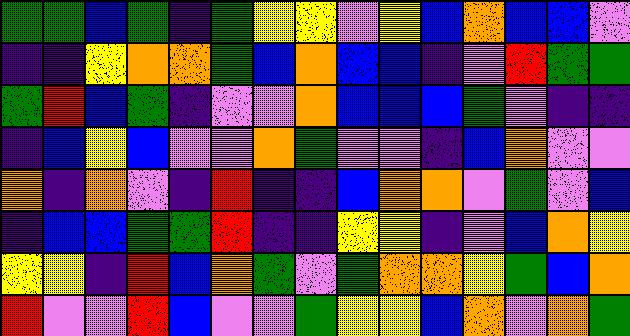[["green", "green", "blue", "green", "indigo", "green", "yellow", "yellow", "violet", "yellow", "blue", "orange", "blue", "blue", "violet"], ["indigo", "indigo", "yellow", "orange", "orange", "green", "blue", "orange", "blue", "blue", "indigo", "violet", "red", "green", "green"], ["green", "red", "blue", "green", "indigo", "violet", "violet", "orange", "blue", "blue", "blue", "green", "violet", "indigo", "indigo"], ["indigo", "blue", "yellow", "blue", "violet", "violet", "orange", "green", "violet", "violet", "indigo", "blue", "orange", "violet", "violet"], ["orange", "indigo", "orange", "violet", "indigo", "red", "indigo", "indigo", "blue", "orange", "orange", "violet", "green", "violet", "blue"], ["indigo", "blue", "blue", "green", "green", "red", "indigo", "indigo", "yellow", "yellow", "indigo", "violet", "blue", "orange", "yellow"], ["yellow", "yellow", "indigo", "red", "blue", "orange", "green", "violet", "green", "orange", "orange", "yellow", "green", "blue", "orange"], ["red", "violet", "violet", "red", "blue", "violet", "violet", "green", "yellow", "yellow", "blue", "orange", "violet", "orange", "green"]]